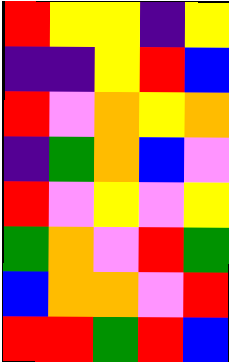[["red", "yellow", "yellow", "indigo", "yellow"], ["indigo", "indigo", "yellow", "red", "blue"], ["red", "violet", "orange", "yellow", "orange"], ["indigo", "green", "orange", "blue", "violet"], ["red", "violet", "yellow", "violet", "yellow"], ["green", "orange", "violet", "red", "green"], ["blue", "orange", "orange", "violet", "red"], ["red", "red", "green", "red", "blue"]]